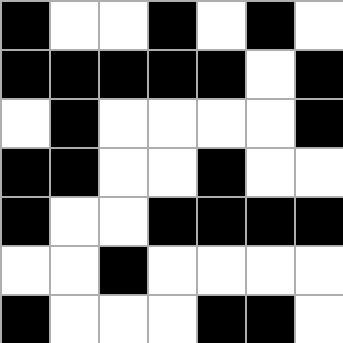[["black", "white", "white", "black", "white", "black", "white"], ["black", "black", "black", "black", "black", "white", "black"], ["white", "black", "white", "white", "white", "white", "black"], ["black", "black", "white", "white", "black", "white", "white"], ["black", "white", "white", "black", "black", "black", "black"], ["white", "white", "black", "white", "white", "white", "white"], ["black", "white", "white", "white", "black", "black", "white"]]